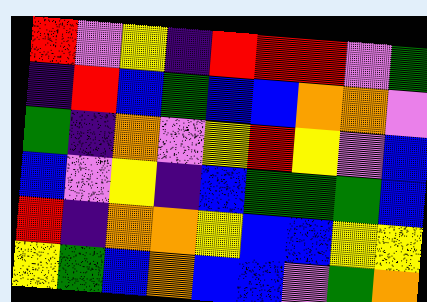[["red", "violet", "yellow", "indigo", "red", "red", "red", "violet", "green"], ["indigo", "red", "blue", "green", "blue", "blue", "orange", "orange", "violet"], ["green", "indigo", "orange", "violet", "yellow", "red", "yellow", "violet", "blue"], ["blue", "violet", "yellow", "indigo", "blue", "green", "green", "green", "blue"], ["red", "indigo", "orange", "orange", "yellow", "blue", "blue", "yellow", "yellow"], ["yellow", "green", "blue", "orange", "blue", "blue", "violet", "green", "orange"]]